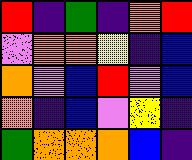[["red", "indigo", "green", "indigo", "orange", "red"], ["violet", "orange", "orange", "yellow", "indigo", "blue"], ["orange", "violet", "blue", "red", "violet", "blue"], ["orange", "indigo", "blue", "violet", "yellow", "indigo"], ["green", "orange", "orange", "orange", "blue", "indigo"]]